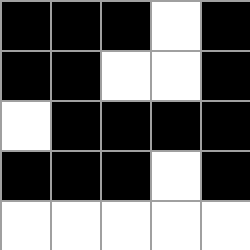[["black", "black", "black", "white", "black"], ["black", "black", "white", "white", "black"], ["white", "black", "black", "black", "black"], ["black", "black", "black", "white", "black"], ["white", "white", "white", "white", "white"]]